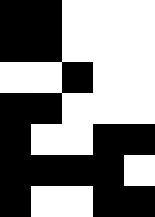[["black", "black", "white", "white", "white"], ["black", "black", "white", "white", "white"], ["white", "white", "black", "white", "white"], ["black", "black", "white", "white", "white"], ["black", "white", "white", "black", "black"], ["black", "black", "black", "black", "white"], ["black", "white", "white", "black", "black"]]